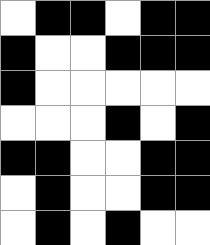[["white", "black", "black", "white", "black", "black"], ["black", "white", "white", "black", "black", "black"], ["black", "white", "white", "white", "white", "white"], ["white", "white", "white", "black", "white", "black"], ["black", "black", "white", "white", "black", "black"], ["white", "black", "white", "white", "black", "black"], ["white", "black", "white", "black", "white", "white"]]